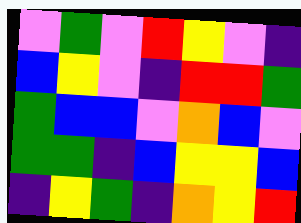[["violet", "green", "violet", "red", "yellow", "violet", "indigo"], ["blue", "yellow", "violet", "indigo", "red", "red", "green"], ["green", "blue", "blue", "violet", "orange", "blue", "violet"], ["green", "green", "indigo", "blue", "yellow", "yellow", "blue"], ["indigo", "yellow", "green", "indigo", "orange", "yellow", "red"]]